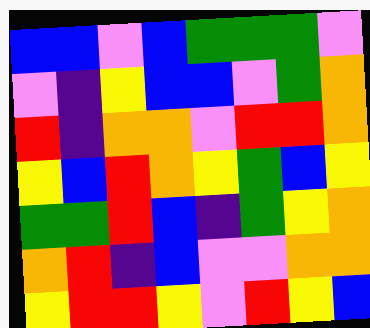[["blue", "blue", "violet", "blue", "green", "green", "green", "violet"], ["violet", "indigo", "yellow", "blue", "blue", "violet", "green", "orange"], ["red", "indigo", "orange", "orange", "violet", "red", "red", "orange"], ["yellow", "blue", "red", "orange", "yellow", "green", "blue", "yellow"], ["green", "green", "red", "blue", "indigo", "green", "yellow", "orange"], ["orange", "red", "indigo", "blue", "violet", "violet", "orange", "orange"], ["yellow", "red", "red", "yellow", "violet", "red", "yellow", "blue"]]